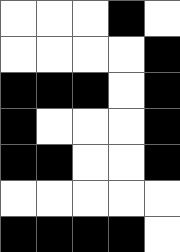[["white", "white", "white", "black", "white"], ["white", "white", "white", "white", "black"], ["black", "black", "black", "white", "black"], ["black", "white", "white", "white", "black"], ["black", "black", "white", "white", "black"], ["white", "white", "white", "white", "white"], ["black", "black", "black", "black", "white"]]